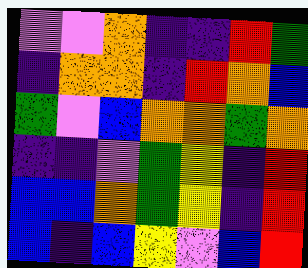[["violet", "violet", "orange", "indigo", "indigo", "red", "green"], ["indigo", "orange", "orange", "indigo", "red", "orange", "blue"], ["green", "violet", "blue", "orange", "orange", "green", "orange"], ["indigo", "indigo", "violet", "green", "yellow", "indigo", "red"], ["blue", "blue", "orange", "green", "yellow", "indigo", "red"], ["blue", "indigo", "blue", "yellow", "violet", "blue", "red"]]